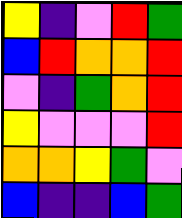[["yellow", "indigo", "violet", "red", "green"], ["blue", "red", "orange", "orange", "red"], ["violet", "indigo", "green", "orange", "red"], ["yellow", "violet", "violet", "violet", "red"], ["orange", "orange", "yellow", "green", "violet"], ["blue", "indigo", "indigo", "blue", "green"]]